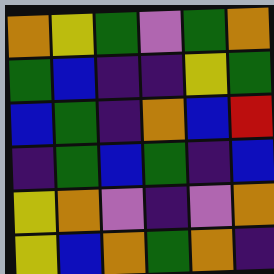[["orange", "yellow", "green", "violet", "green", "orange"], ["green", "blue", "indigo", "indigo", "yellow", "green"], ["blue", "green", "indigo", "orange", "blue", "red"], ["indigo", "green", "blue", "green", "indigo", "blue"], ["yellow", "orange", "violet", "indigo", "violet", "orange"], ["yellow", "blue", "orange", "green", "orange", "indigo"]]